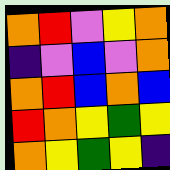[["orange", "red", "violet", "yellow", "orange"], ["indigo", "violet", "blue", "violet", "orange"], ["orange", "red", "blue", "orange", "blue"], ["red", "orange", "yellow", "green", "yellow"], ["orange", "yellow", "green", "yellow", "indigo"]]